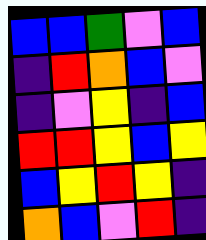[["blue", "blue", "green", "violet", "blue"], ["indigo", "red", "orange", "blue", "violet"], ["indigo", "violet", "yellow", "indigo", "blue"], ["red", "red", "yellow", "blue", "yellow"], ["blue", "yellow", "red", "yellow", "indigo"], ["orange", "blue", "violet", "red", "indigo"]]